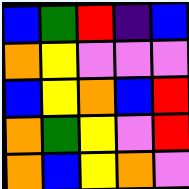[["blue", "green", "red", "indigo", "blue"], ["orange", "yellow", "violet", "violet", "violet"], ["blue", "yellow", "orange", "blue", "red"], ["orange", "green", "yellow", "violet", "red"], ["orange", "blue", "yellow", "orange", "violet"]]